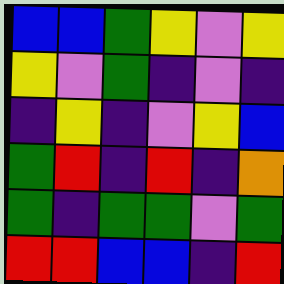[["blue", "blue", "green", "yellow", "violet", "yellow"], ["yellow", "violet", "green", "indigo", "violet", "indigo"], ["indigo", "yellow", "indigo", "violet", "yellow", "blue"], ["green", "red", "indigo", "red", "indigo", "orange"], ["green", "indigo", "green", "green", "violet", "green"], ["red", "red", "blue", "blue", "indigo", "red"]]